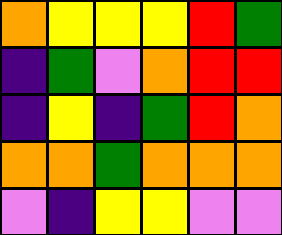[["orange", "yellow", "yellow", "yellow", "red", "green"], ["indigo", "green", "violet", "orange", "red", "red"], ["indigo", "yellow", "indigo", "green", "red", "orange"], ["orange", "orange", "green", "orange", "orange", "orange"], ["violet", "indigo", "yellow", "yellow", "violet", "violet"]]